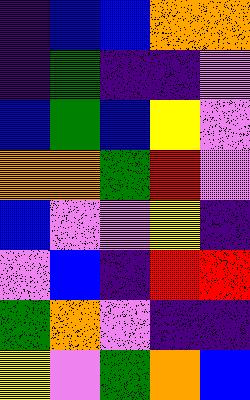[["indigo", "blue", "blue", "orange", "orange"], ["indigo", "green", "indigo", "indigo", "violet"], ["blue", "green", "blue", "yellow", "violet"], ["orange", "orange", "green", "red", "violet"], ["blue", "violet", "violet", "yellow", "indigo"], ["violet", "blue", "indigo", "red", "red"], ["green", "orange", "violet", "indigo", "indigo"], ["yellow", "violet", "green", "orange", "blue"]]